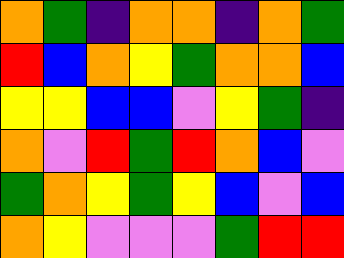[["orange", "green", "indigo", "orange", "orange", "indigo", "orange", "green"], ["red", "blue", "orange", "yellow", "green", "orange", "orange", "blue"], ["yellow", "yellow", "blue", "blue", "violet", "yellow", "green", "indigo"], ["orange", "violet", "red", "green", "red", "orange", "blue", "violet"], ["green", "orange", "yellow", "green", "yellow", "blue", "violet", "blue"], ["orange", "yellow", "violet", "violet", "violet", "green", "red", "red"]]